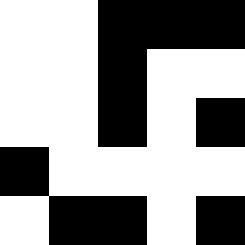[["white", "white", "black", "black", "black"], ["white", "white", "black", "white", "white"], ["white", "white", "black", "white", "black"], ["black", "white", "white", "white", "white"], ["white", "black", "black", "white", "black"]]